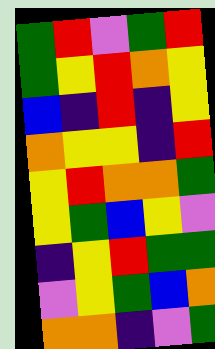[["green", "red", "violet", "green", "red"], ["green", "yellow", "red", "orange", "yellow"], ["blue", "indigo", "red", "indigo", "yellow"], ["orange", "yellow", "yellow", "indigo", "red"], ["yellow", "red", "orange", "orange", "green"], ["yellow", "green", "blue", "yellow", "violet"], ["indigo", "yellow", "red", "green", "green"], ["violet", "yellow", "green", "blue", "orange"], ["orange", "orange", "indigo", "violet", "green"]]